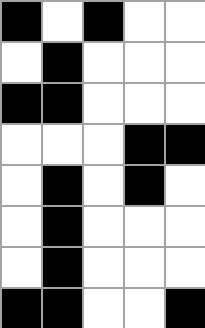[["black", "white", "black", "white", "white"], ["white", "black", "white", "white", "white"], ["black", "black", "white", "white", "white"], ["white", "white", "white", "black", "black"], ["white", "black", "white", "black", "white"], ["white", "black", "white", "white", "white"], ["white", "black", "white", "white", "white"], ["black", "black", "white", "white", "black"]]